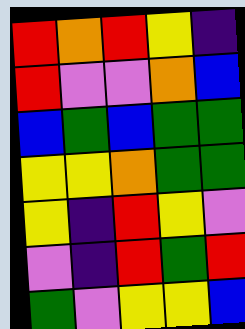[["red", "orange", "red", "yellow", "indigo"], ["red", "violet", "violet", "orange", "blue"], ["blue", "green", "blue", "green", "green"], ["yellow", "yellow", "orange", "green", "green"], ["yellow", "indigo", "red", "yellow", "violet"], ["violet", "indigo", "red", "green", "red"], ["green", "violet", "yellow", "yellow", "blue"]]